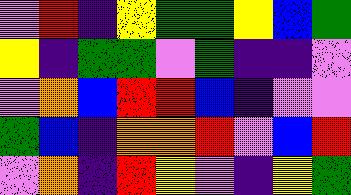[["violet", "red", "indigo", "yellow", "green", "green", "yellow", "blue", "green"], ["yellow", "indigo", "green", "green", "violet", "green", "indigo", "indigo", "violet"], ["violet", "orange", "blue", "red", "red", "blue", "indigo", "violet", "violet"], ["green", "blue", "indigo", "orange", "orange", "red", "violet", "blue", "red"], ["violet", "orange", "indigo", "red", "yellow", "violet", "indigo", "yellow", "green"]]